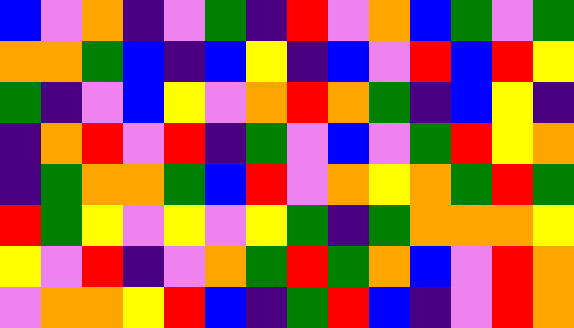[["blue", "violet", "orange", "indigo", "violet", "green", "indigo", "red", "violet", "orange", "blue", "green", "violet", "green"], ["orange", "orange", "green", "blue", "indigo", "blue", "yellow", "indigo", "blue", "violet", "red", "blue", "red", "yellow"], ["green", "indigo", "violet", "blue", "yellow", "violet", "orange", "red", "orange", "green", "indigo", "blue", "yellow", "indigo"], ["indigo", "orange", "red", "violet", "red", "indigo", "green", "violet", "blue", "violet", "green", "red", "yellow", "orange"], ["indigo", "green", "orange", "orange", "green", "blue", "red", "violet", "orange", "yellow", "orange", "green", "red", "green"], ["red", "green", "yellow", "violet", "yellow", "violet", "yellow", "green", "indigo", "green", "orange", "orange", "orange", "yellow"], ["yellow", "violet", "red", "indigo", "violet", "orange", "green", "red", "green", "orange", "blue", "violet", "red", "orange"], ["violet", "orange", "orange", "yellow", "red", "blue", "indigo", "green", "red", "blue", "indigo", "violet", "red", "orange"]]